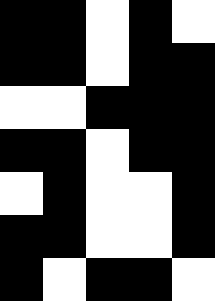[["black", "black", "white", "black", "white"], ["black", "black", "white", "black", "black"], ["white", "white", "black", "black", "black"], ["black", "black", "white", "black", "black"], ["white", "black", "white", "white", "black"], ["black", "black", "white", "white", "black"], ["black", "white", "black", "black", "white"]]